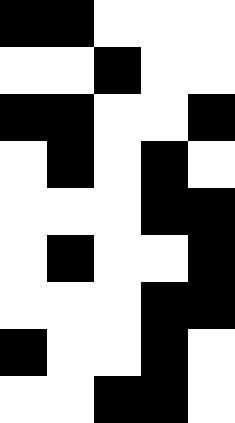[["black", "black", "white", "white", "white"], ["white", "white", "black", "white", "white"], ["black", "black", "white", "white", "black"], ["white", "black", "white", "black", "white"], ["white", "white", "white", "black", "black"], ["white", "black", "white", "white", "black"], ["white", "white", "white", "black", "black"], ["black", "white", "white", "black", "white"], ["white", "white", "black", "black", "white"]]